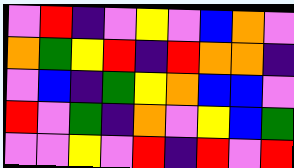[["violet", "red", "indigo", "violet", "yellow", "violet", "blue", "orange", "violet"], ["orange", "green", "yellow", "red", "indigo", "red", "orange", "orange", "indigo"], ["violet", "blue", "indigo", "green", "yellow", "orange", "blue", "blue", "violet"], ["red", "violet", "green", "indigo", "orange", "violet", "yellow", "blue", "green"], ["violet", "violet", "yellow", "violet", "red", "indigo", "red", "violet", "red"]]